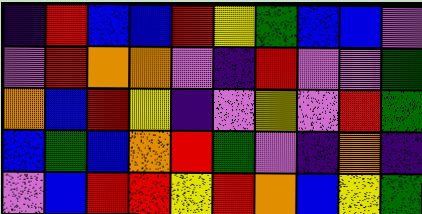[["indigo", "red", "blue", "blue", "red", "yellow", "green", "blue", "blue", "violet"], ["violet", "red", "orange", "orange", "violet", "indigo", "red", "violet", "violet", "green"], ["orange", "blue", "red", "yellow", "indigo", "violet", "yellow", "violet", "red", "green"], ["blue", "green", "blue", "orange", "red", "green", "violet", "indigo", "orange", "indigo"], ["violet", "blue", "red", "red", "yellow", "red", "orange", "blue", "yellow", "green"]]